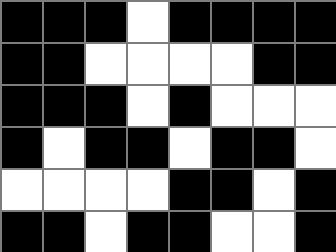[["black", "black", "black", "white", "black", "black", "black", "black"], ["black", "black", "white", "white", "white", "white", "black", "black"], ["black", "black", "black", "white", "black", "white", "white", "white"], ["black", "white", "black", "black", "white", "black", "black", "white"], ["white", "white", "white", "white", "black", "black", "white", "black"], ["black", "black", "white", "black", "black", "white", "white", "black"]]